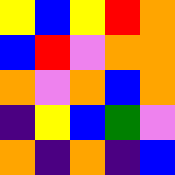[["yellow", "blue", "yellow", "red", "orange"], ["blue", "red", "violet", "orange", "orange"], ["orange", "violet", "orange", "blue", "orange"], ["indigo", "yellow", "blue", "green", "violet"], ["orange", "indigo", "orange", "indigo", "blue"]]